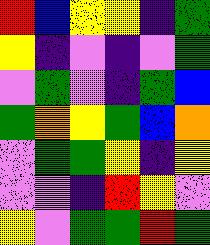[["red", "blue", "yellow", "yellow", "indigo", "green"], ["yellow", "indigo", "violet", "indigo", "violet", "green"], ["violet", "green", "violet", "indigo", "green", "blue"], ["green", "orange", "yellow", "green", "blue", "orange"], ["violet", "green", "green", "yellow", "indigo", "yellow"], ["violet", "violet", "indigo", "red", "yellow", "violet"], ["yellow", "violet", "green", "green", "red", "green"]]